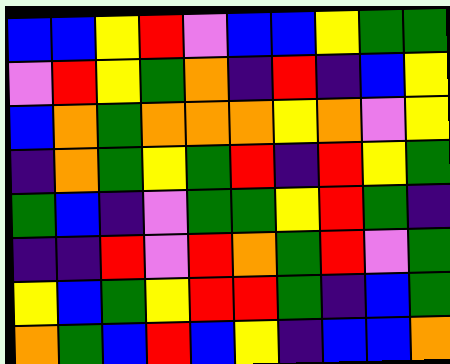[["blue", "blue", "yellow", "red", "violet", "blue", "blue", "yellow", "green", "green"], ["violet", "red", "yellow", "green", "orange", "indigo", "red", "indigo", "blue", "yellow"], ["blue", "orange", "green", "orange", "orange", "orange", "yellow", "orange", "violet", "yellow"], ["indigo", "orange", "green", "yellow", "green", "red", "indigo", "red", "yellow", "green"], ["green", "blue", "indigo", "violet", "green", "green", "yellow", "red", "green", "indigo"], ["indigo", "indigo", "red", "violet", "red", "orange", "green", "red", "violet", "green"], ["yellow", "blue", "green", "yellow", "red", "red", "green", "indigo", "blue", "green"], ["orange", "green", "blue", "red", "blue", "yellow", "indigo", "blue", "blue", "orange"]]